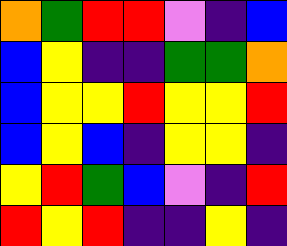[["orange", "green", "red", "red", "violet", "indigo", "blue"], ["blue", "yellow", "indigo", "indigo", "green", "green", "orange"], ["blue", "yellow", "yellow", "red", "yellow", "yellow", "red"], ["blue", "yellow", "blue", "indigo", "yellow", "yellow", "indigo"], ["yellow", "red", "green", "blue", "violet", "indigo", "red"], ["red", "yellow", "red", "indigo", "indigo", "yellow", "indigo"]]